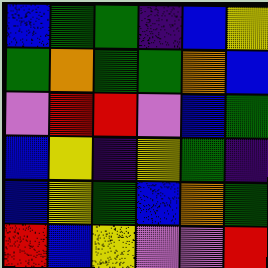[["blue", "green", "green", "indigo", "blue", "yellow"], ["green", "orange", "green", "green", "orange", "blue"], ["violet", "red", "red", "violet", "blue", "green"], ["blue", "yellow", "indigo", "yellow", "green", "indigo"], ["blue", "yellow", "green", "blue", "orange", "green"], ["red", "blue", "yellow", "violet", "violet", "red"]]